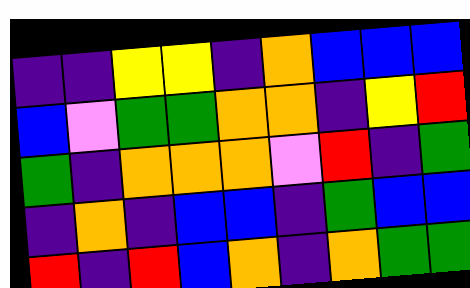[["indigo", "indigo", "yellow", "yellow", "indigo", "orange", "blue", "blue", "blue"], ["blue", "violet", "green", "green", "orange", "orange", "indigo", "yellow", "red"], ["green", "indigo", "orange", "orange", "orange", "violet", "red", "indigo", "green"], ["indigo", "orange", "indigo", "blue", "blue", "indigo", "green", "blue", "blue"], ["red", "indigo", "red", "blue", "orange", "indigo", "orange", "green", "green"]]